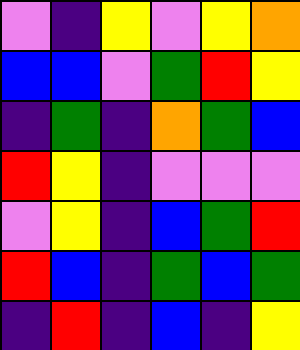[["violet", "indigo", "yellow", "violet", "yellow", "orange"], ["blue", "blue", "violet", "green", "red", "yellow"], ["indigo", "green", "indigo", "orange", "green", "blue"], ["red", "yellow", "indigo", "violet", "violet", "violet"], ["violet", "yellow", "indigo", "blue", "green", "red"], ["red", "blue", "indigo", "green", "blue", "green"], ["indigo", "red", "indigo", "blue", "indigo", "yellow"]]